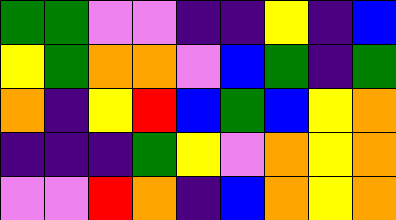[["green", "green", "violet", "violet", "indigo", "indigo", "yellow", "indigo", "blue"], ["yellow", "green", "orange", "orange", "violet", "blue", "green", "indigo", "green"], ["orange", "indigo", "yellow", "red", "blue", "green", "blue", "yellow", "orange"], ["indigo", "indigo", "indigo", "green", "yellow", "violet", "orange", "yellow", "orange"], ["violet", "violet", "red", "orange", "indigo", "blue", "orange", "yellow", "orange"]]